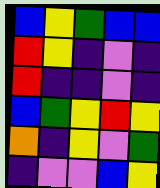[["blue", "yellow", "green", "blue", "blue"], ["red", "yellow", "indigo", "violet", "indigo"], ["red", "indigo", "indigo", "violet", "indigo"], ["blue", "green", "yellow", "red", "yellow"], ["orange", "indigo", "yellow", "violet", "green"], ["indigo", "violet", "violet", "blue", "yellow"]]